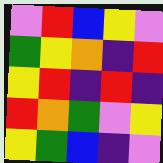[["violet", "red", "blue", "yellow", "violet"], ["green", "yellow", "orange", "indigo", "red"], ["yellow", "red", "indigo", "red", "indigo"], ["red", "orange", "green", "violet", "yellow"], ["yellow", "green", "blue", "indigo", "violet"]]